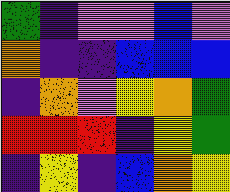[["green", "indigo", "violet", "violet", "blue", "violet"], ["orange", "indigo", "indigo", "blue", "blue", "blue"], ["indigo", "orange", "violet", "yellow", "orange", "green"], ["red", "red", "red", "indigo", "yellow", "green"], ["indigo", "yellow", "indigo", "blue", "orange", "yellow"]]